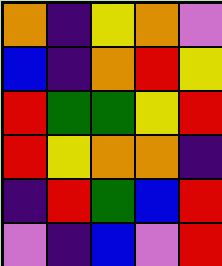[["orange", "indigo", "yellow", "orange", "violet"], ["blue", "indigo", "orange", "red", "yellow"], ["red", "green", "green", "yellow", "red"], ["red", "yellow", "orange", "orange", "indigo"], ["indigo", "red", "green", "blue", "red"], ["violet", "indigo", "blue", "violet", "red"]]